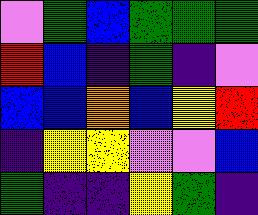[["violet", "green", "blue", "green", "green", "green"], ["red", "blue", "indigo", "green", "indigo", "violet"], ["blue", "blue", "orange", "blue", "yellow", "red"], ["indigo", "yellow", "yellow", "violet", "violet", "blue"], ["green", "indigo", "indigo", "yellow", "green", "indigo"]]